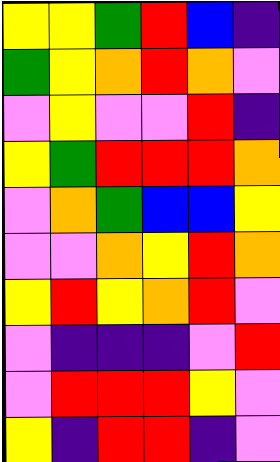[["yellow", "yellow", "green", "red", "blue", "indigo"], ["green", "yellow", "orange", "red", "orange", "violet"], ["violet", "yellow", "violet", "violet", "red", "indigo"], ["yellow", "green", "red", "red", "red", "orange"], ["violet", "orange", "green", "blue", "blue", "yellow"], ["violet", "violet", "orange", "yellow", "red", "orange"], ["yellow", "red", "yellow", "orange", "red", "violet"], ["violet", "indigo", "indigo", "indigo", "violet", "red"], ["violet", "red", "red", "red", "yellow", "violet"], ["yellow", "indigo", "red", "red", "indigo", "violet"]]